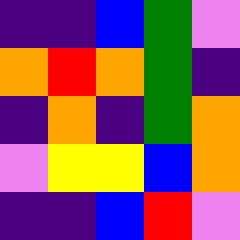[["indigo", "indigo", "blue", "green", "violet"], ["orange", "red", "orange", "green", "indigo"], ["indigo", "orange", "indigo", "green", "orange"], ["violet", "yellow", "yellow", "blue", "orange"], ["indigo", "indigo", "blue", "red", "violet"]]